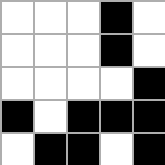[["white", "white", "white", "black", "white"], ["white", "white", "white", "black", "white"], ["white", "white", "white", "white", "black"], ["black", "white", "black", "black", "black"], ["white", "black", "black", "white", "black"]]